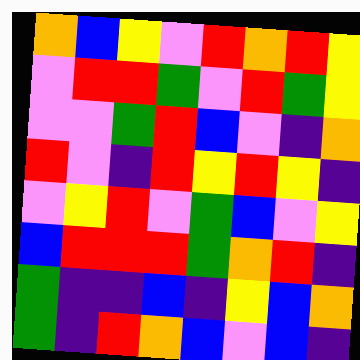[["orange", "blue", "yellow", "violet", "red", "orange", "red", "yellow"], ["violet", "red", "red", "green", "violet", "red", "green", "yellow"], ["violet", "violet", "green", "red", "blue", "violet", "indigo", "orange"], ["red", "violet", "indigo", "red", "yellow", "red", "yellow", "indigo"], ["violet", "yellow", "red", "violet", "green", "blue", "violet", "yellow"], ["blue", "red", "red", "red", "green", "orange", "red", "indigo"], ["green", "indigo", "indigo", "blue", "indigo", "yellow", "blue", "orange"], ["green", "indigo", "red", "orange", "blue", "violet", "blue", "indigo"]]